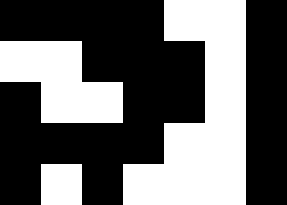[["black", "black", "black", "black", "white", "white", "black"], ["white", "white", "black", "black", "black", "white", "black"], ["black", "white", "white", "black", "black", "white", "black"], ["black", "black", "black", "black", "white", "white", "black"], ["black", "white", "black", "white", "white", "white", "black"]]